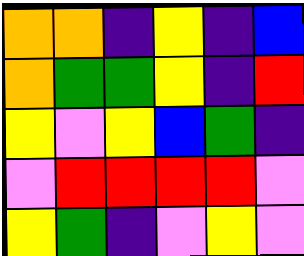[["orange", "orange", "indigo", "yellow", "indigo", "blue"], ["orange", "green", "green", "yellow", "indigo", "red"], ["yellow", "violet", "yellow", "blue", "green", "indigo"], ["violet", "red", "red", "red", "red", "violet"], ["yellow", "green", "indigo", "violet", "yellow", "violet"]]